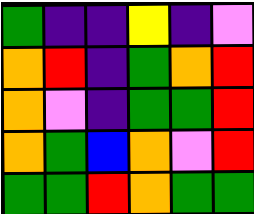[["green", "indigo", "indigo", "yellow", "indigo", "violet"], ["orange", "red", "indigo", "green", "orange", "red"], ["orange", "violet", "indigo", "green", "green", "red"], ["orange", "green", "blue", "orange", "violet", "red"], ["green", "green", "red", "orange", "green", "green"]]